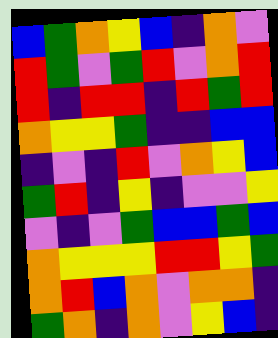[["blue", "green", "orange", "yellow", "blue", "indigo", "orange", "violet"], ["red", "green", "violet", "green", "red", "violet", "orange", "red"], ["red", "indigo", "red", "red", "indigo", "red", "green", "red"], ["orange", "yellow", "yellow", "green", "indigo", "indigo", "blue", "blue"], ["indigo", "violet", "indigo", "red", "violet", "orange", "yellow", "blue"], ["green", "red", "indigo", "yellow", "indigo", "violet", "violet", "yellow"], ["violet", "indigo", "violet", "green", "blue", "blue", "green", "blue"], ["orange", "yellow", "yellow", "yellow", "red", "red", "yellow", "green"], ["orange", "red", "blue", "orange", "violet", "orange", "orange", "indigo"], ["green", "orange", "indigo", "orange", "violet", "yellow", "blue", "indigo"]]